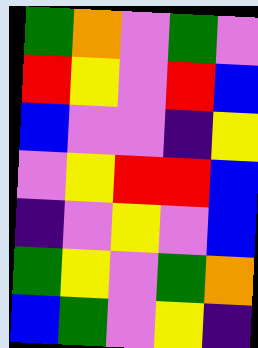[["green", "orange", "violet", "green", "violet"], ["red", "yellow", "violet", "red", "blue"], ["blue", "violet", "violet", "indigo", "yellow"], ["violet", "yellow", "red", "red", "blue"], ["indigo", "violet", "yellow", "violet", "blue"], ["green", "yellow", "violet", "green", "orange"], ["blue", "green", "violet", "yellow", "indigo"]]